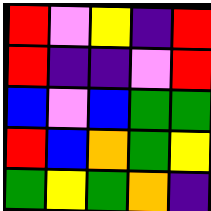[["red", "violet", "yellow", "indigo", "red"], ["red", "indigo", "indigo", "violet", "red"], ["blue", "violet", "blue", "green", "green"], ["red", "blue", "orange", "green", "yellow"], ["green", "yellow", "green", "orange", "indigo"]]